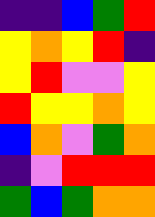[["indigo", "indigo", "blue", "green", "red"], ["yellow", "orange", "yellow", "red", "indigo"], ["yellow", "red", "violet", "violet", "yellow"], ["red", "yellow", "yellow", "orange", "yellow"], ["blue", "orange", "violet", "green", "orange"], ["indigo", "violet", "red", "red", "red"], ["green", "blue", "green", "orange", "orange"]]